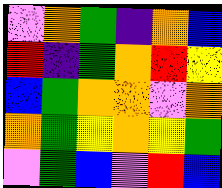[["violet", "orange", "green", "indigo", "orange", "blue"], ["red", "indigo", "green", "orange", "red", "yellow"], ["blue", "green", "orange", "orange", "violet", "orange"], ["orange", "green", "yellow", "orange", "yellow", "green"], ["violet", "green", "blue", "violet", "red", "blue"]]